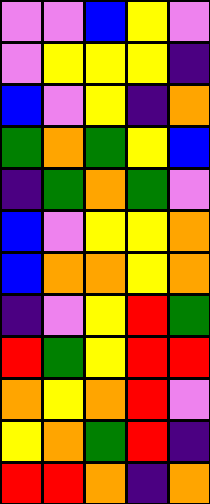[["violet", "violet", "blue", "yellow", "violet"], ["violet", "yellow", "yellow", "yellow", "indigo"], ["blue", "violet", "yellow", "indigo", "orange"], ["green", "orange", "green", "yellow", "blue"], ["indigo", "green", "orange", "green", "violet"], ["blue", "violet", "yellow", "yellow", "orange"], ["blue", "orange", "orange", "yellow", "orange"], ["indigo", "violet", "yellow", "red", "green"], ["red", "green", "yellow", "red", "red"], ["orange", "yellow", "orange", "red", "violet"], ["yellow", "orange", "green", "red", "indigo"], ["red", "red", "orange", "indigo", "orange"]]